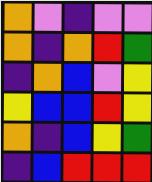[["orange", "violet", "indigo", "violet", "violet"], ["orange", "indigo", "orange", "red", "green"], ["indigo", "orange", "blue", "violet", "yellow"], ["yellow", "blue", "blue", "red", "yellow"], ["orange", "indigo", "blue", "yellow", "green"], ["indigo", "blue", "red", "red", "red"]]